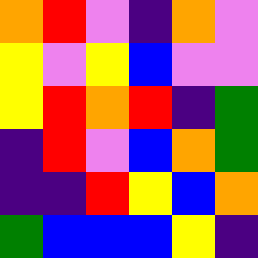[["orange", "red", "violet", "indigo", "orange", "violet"], ["yellow", "violet", "yellow", "blue", "violet", "violet"], ["yellow", "red", "orange", "red", "indigo", "green"], ["indigo", "red", "violet", "blue", "orange", "green"], ["indigo", "indigo", "red", "yellow", "blue", "orange"], ["green", "blue", "blue", "blue", "yellow", "indigo"]]